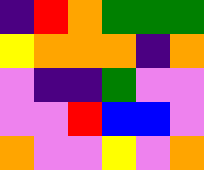[["indigo", "red", "orange", "green", "green", "green"], ["yellow", "orange", "orange", "orange", "indigo", "orange"], ["violet", "indigo", "indigo", "green", "violet", "violet"], ["violet", "violet", "red", "blue", "blue", "violet"], ["orange", "violet", "violet", "yellow", "violet", "orange"]]